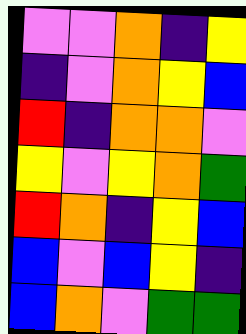[["violet", "violet", "orange", "indigo", "yellow"], ["indigo", "violet", "orange", "yellow", "blue"], ["red", "indigo", "orange", "orange", "violet"], ["yellow", "violet", "yellow", "orange", "green"], ["red", "orange", "indigo", "yellow", "blue"], ["blue", "violet", "blue", "yellow", "indigo"], ["blue", "orange", "violet", "green", "green"]]